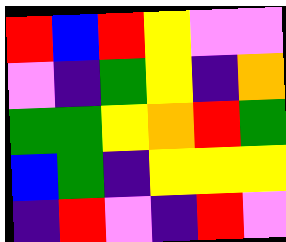[["red", "blue", "red", "yellow", "violet", "violet"], ["violet", "indigo", "green", "yellow", "indigo", "orange"], ["green", "green", "yellow", "orange", "red", "green"], ["blue", "green", "indigo", "yellow", "yellow", "yellow"], ["indigo", "red", "violet", "indigo", "red", "violet"]]